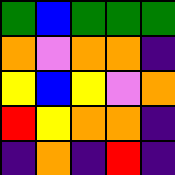[["green", "blue", "green", "green", "green"], ["orange", "violet", "orange", "orange", "indigo"], ["yellow", "blue", "yellow", "violet", "orange"], ["red", "yellow", "orange", "orange", "indigo"], ["indigo", "orange", "indigo", "red", "indigo"]]